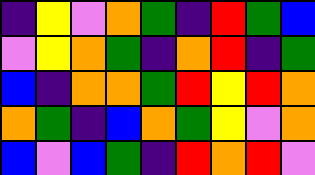[["indigo", "yellow", "violet", "orange", "green", "indigo", "red", "green", "blue"], ["violet", "yellow", "orange", "green", "indigo", "orange", "red", "indigo", "green"], ["blue", "indigo", "orange", "orange", "green", "red", "yellow", "red", "orange"], ["orange", "green", "indigo", "blue", "orange", "green", "yellow", "violet", "orange"], ["blue", "violet", "blue", "green", "indigo", "red", "orange", "red", "violet"]]